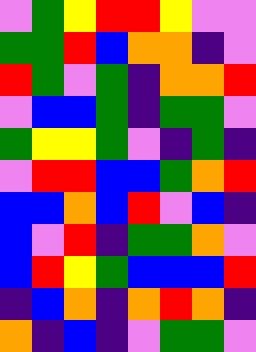[["violet", "green", "yellow", "red", "red", "yellow", "violet", "violet"], ["green", "green", "red", "blue", "orange", "orange", "indigo", "violet"], ["red", "green", "violet", "green", "indigo", "orange", "orange", "red"], ["violet", "blue", "blue", "green", "indigo", "green", "green", "violet"], ["green", "yellow", "yellow", "green", "violet", "indigo", "green", "indigo"], ["violet", "red", "red", "blue", "blue", "green", "orange", "red"], ["blue", "blue", "orange", "blue", "red", "violet", "blue", "indigo"], ["blue", "violet", "red", "indigo", "green", "green", "orange", "violet"], ["blue", "red", "yellow", "green", "blue", "blue", "blue", "red"], ["indigo", "blue", "orange", "indigo", "orange", "red", "orange", "indigo"], ["orange", "indigo", "blue", "indigo", "violet", "green", "green", "violet"]]